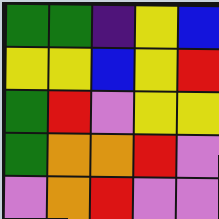[["green", "green", "indigo", "yellow", "blue"], ["yellow", "yellow", "blue", "yellow", "red"], ["green", "red", "violet", "yellow", "yellow"], ["green", "orange", "orange", "red", "violet"], ["violet", "orange", "red", "violet", "violet"]]